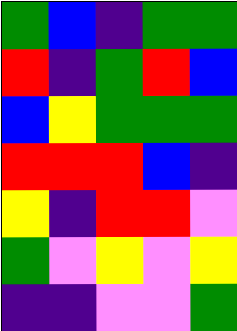[["green", "blue", "indigo", "green", "green"], ["red", "indigo", "green", "red", "blue"], ["blue", "yellow", "green", "green", "green"], ["red", "red", "red", "blue", "indigo"], ["yellow", "indigo", "red", "red", "violet"], ["green", "violet", "yellow", "violet", "yellow"], ["indigo", "indigo", "violet", "violet", "green"]]